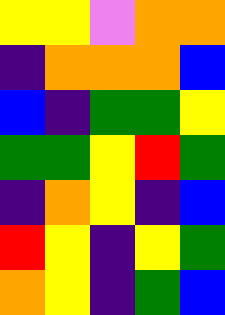[["yellow", "yellow", "violet", "orange", "orange"], ["indigo", "orange", "orange", "orange", "blue"], ["blue", "indigo", "green", "green", "yellow"], ["green", "green", "yellow", "red", "green"], ["indigo", "orange", "yellow", "indigo", "blue"], ["red", "yellow", "indigo", "yellow", "green"], ["orange", "yellow", "indigo", "green", "blue"]]